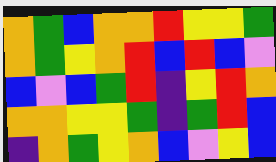[["orange", "green", "blue", "orange", "orange", "red", "yellow", "yellow", "green"], ["orange", "green", "yellow", "orange", "red", "blue", "red", "blue", "violet"], ["blue", "violet", "blue", "green", "red", "indigo", "yellow", "red", "orange"], ["orange", "orange", "yellow", "yellow", "green", "indigo", "green", "red", "blue"], ["indigo", "orange", "green", "yellow", "orange", "blue", "violet", "yellow", "blue"]]